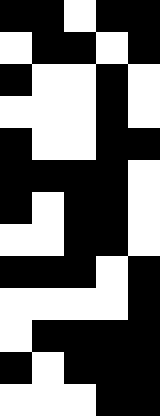[["black", "black", "white", "black", "black"], ["white", "black", "black", "white", "black"], ["black", "white", "white", "black", "white"], ["white", "white", "white", "black", "white"], ["black", "white", "white", "black", "black"], ["black", "black", "black", "black", "white"], ["black", "white", "black", "black", "white"], ["white", "white", "black", "black", "white"], ["black", "black", "black", "white", "black"], ["white", "white", "white", "white", "black"], ["white", "black", "black", "black", "black"], ["black", "white", "black", "black", "black"], ["white", "white", "white", "black", "black"]]